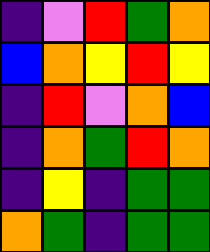[["indigo", "violet", "red", "green", "orange"], ["blue", "orange", "yellow", "red", "yellow"], ["indigo", "red", "violet", "orange", "blue"], ["indigo", "orange", "green", "red", "orange"], ["indigo", "yellow", "indigo", "green", "green"], ["orange", "green", "indigo", "green", "green"]]